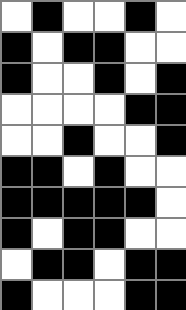[["white", "black", "white", "white", "black", "white"], ["black", "white", "black", "black", "white", "white"], ["black", "white", "white", "black", "white", "black"], ["white", "white", "white", "white", "black", "black"], ["white", "white", "black", "white", "white", "black"], ["black", "black", "white", "black", "white", "white"], ["black", "black", "black", "black", "black", "white"], ["black", "white", "black", "black", "white", "white"], ["white", "black", "black", "white", "black", "black"], ["black", "white", "white", "white", "black", "black"]]